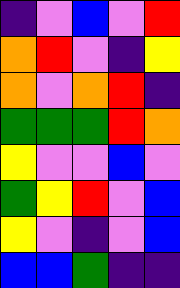[["indigo", "violet", "blue", "violet", "red"], ["orange", "red", "violet", "indigo", "yellow"], ["orange", "violet", "orange", "red", "indigo"], ["green", "green", "green", "red", "orange"], ["yellow", "violet", "violet", "blue", "violet"], ["green", "yellow", "red", "violet", "blue"], ["yellow", "violet", "indigo", "violet", "blue"], ["blue", "blue", "green", "indigo", "indigo"]]